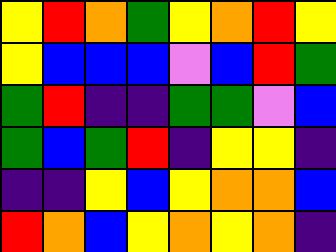[["yellow", "red", "orange", "green", "yellow", "orange", "red", "yellow"], ["yellow", "blue", "blue", "blue", "violet", "blue", "red", "green"], ["green", "red", "indigo", "indigo", "green", "green", "violet", "blue"], ["green", "blue", "green", "red", "indigo", "yellow", "yellow", "indigo"], ["indigo", "indigo", "yellow", "blue", "yellow", "orange", "orange", "blue"], ["red", "orange", "blue", "yellow", "orange", "yellow", "orange", "indigo"]]